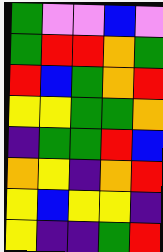[["green", "violet", "violet", "blue", "violet"], ["green", "red", "red", "orange", "green"], ["red", "blue", "green", "orange", "red"], ["yellow", "yellow", "green", "green", "orange"], ["indigo", "green", "green", "red", "blue"], ["orange", "yellow", "indigo", "orange", "red"], ["yellow", "blue", "yellow", "yellow", "indigo"], ["yellow", "indigo", "indigo", "green", "red"]]